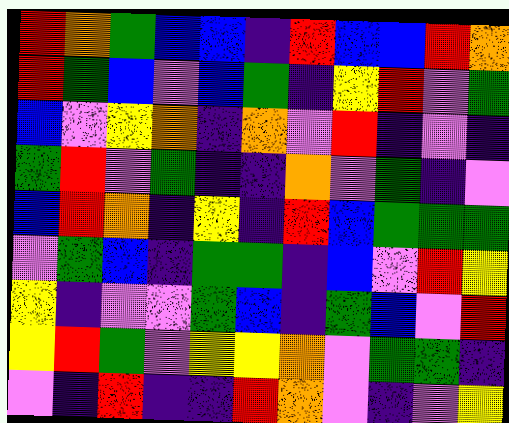[["red", "orange", "green", "blue", "blue", "indigo", "red", "blue", "blue", "red", "orange"], ["red", "green", "blue", "violet", "blue", "green", "indigo", "yellow", "red", "violet", "green"], ["blue", "violet", "yellow", "orange", "indigo", "orange", "violet", "red", "indigo", "violet", "indigo"], ["green", "red", "violet", "green", "indigo", "indigo", "orange", "violet", "green", "indigo", "violet"], ["blue", "red", "orange", "indigo", "yellow", "indigo", "red", "blue", "green", "green", "green"], ["violet", "green", "blue", "indigo", "green", "green", "indigo", "blue", "violet", "red", "yellow"], ["yellow", "indigo", "violet", "violet", "green", "blue", "indigo", "green", "blue", "violet", "red"], ["yellow", "red", "green", "violet", "yellow", "yellow", "orange", "violet", "green", "green", "indigo"], ["violet", "indigo", "red", "indigo", "indigo", "red", "orange", "violet", "indigo", "violet", "yellow"]]